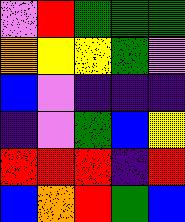[["violet", "red", "green", "green", "green"], ["orange", "yellow", "yellow", "green", "violet"], ["blue", "violet", "indigo", "indigo", "indigo"], ["indigo", "violet", "green", "blue", "yellow"], ["red", "red", "red", "indigo", "red"], ["blue", "orange", "red", "green", "blue"]]